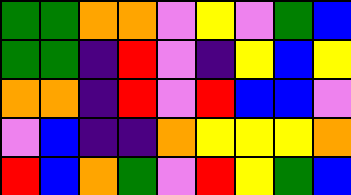[["green", "green", "orange", "orange", "violet", "yellow", "violet", "green", "blue"], ["green", "green", "indigo", "red", "violet", "indigo", "yellow", "blue", "yellow"], ["orange", "orange", "indigo", "red", "violet", "red", "blue", "blue", "violet"], ["violet", "blue", "indigo", "indigo", "orange", "yellow", "yellow", "yellow", "orange"], ["red", "blue", "orange", "green", "violet", "red", "yellow", "green", "blue"]]